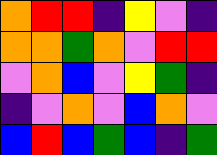[["orange", "red", "red", "indigo", "yellow", "violet", "indigo"], ["orange", "orange", "green", "orange", "violet", "red", "red"], ["violet", "orange", "blue", "violet", "yellow", "green", "indigo"], ["indigo", "violet", "orange", "violet", "blue", "orange", "violet"], ["blue", "red", "blue", "green", "blue", "indigo", "green"]]